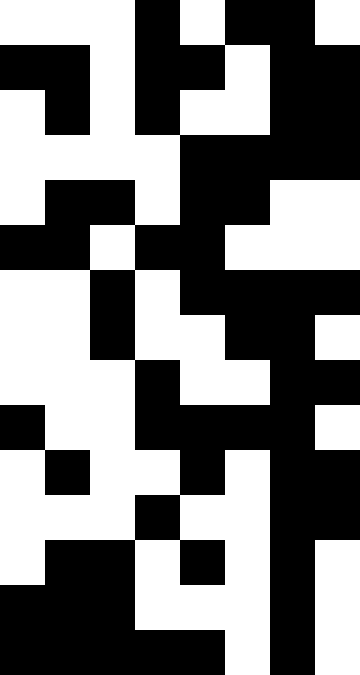[["white", "white", "white", "black", "white", "black", "black", "white"], ["black", "black", "white", "black", "black", "white", "black", "black"], ["white", "black", "white", "black", "white", "white", "black", "black"], ["white", "white", "white", "white", "black", "black", "black", "black"], ["white", "black", "black", "white", "black", "black", "white", "white"], ["black", "black", "white", "black", "black", "white", "white", "white"], ["white", "white", "black", "white", "black", "black", "black", "black"], ["white", "white", "black", "white", "white", "black", "black", "white"], ["white", "white", "white", "black", "white", "white", "black", "black"], ["black", "white", "white", "black", "black", "black", "black", "white"], ["white", "black", "white", "white", "black", "white", "black", "black"], ["white", "white", "white", "black", "white", "white", "black", "black"], ["white", "black", "black", "white", "black", "white", "black", "white"], ["black", "black", "black", "white", "white", "white", "black", "white"], ["black", "black", "black", "black", "black", "white", "black", "white"]]